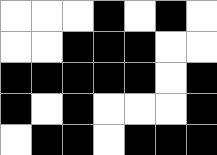[["white", "white", "white", "black", "white", "black", "white"], ["white", "white", "black", "black", "black", "white", "white"], ["black", "black", "black", "black", "black", "white", "black"], ["black", "white", "black", "white", "white", "white", "black"], ["white", "black", "black", "white", "black", "black", "black"]]